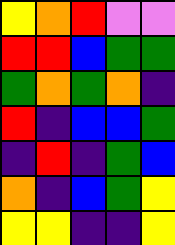[["yellow", "orange", "red", "violet", "violet"], ["red", "red", "blue", "green", "green"], ["green", "orange", "green", "orange", "indigo"], ["red", "indigo", "blue", "blue", "green"], ["indigo", "red", "indigo", "green", "blue"], ["orange", "indigo", "blue", "green", "yellow"], ["yellow", "yellow", "indigo", "indigo", "yellow"]]